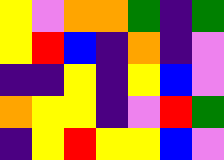[["yellow", "violet", "orange", "orange", "green", "indigo", "green"], ["yellow", "red", "blue", "indigo", "orange", "indigo", "violet"], ["indigo", "indigo", "yellow", "indigo", "yellow", "blue", "violet"], ["orange", "yellow", "yellow", "indigo", "violet", "red", "green"], ["indigo", "yellow", "red", "yellow", "yellow", "blue", "violet"]]